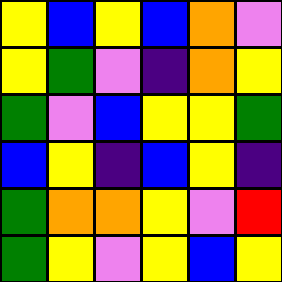[["yellow", "blue", "yellow", "blue", "orange", "violet"], ["yellow", "green", "violet", "indigo", "orange", "yellow"], ["green", "violet", "blue", "yellow", "yellow", "green"], ["blue", "yellow", "indigo", "blue", "yellow", "indigo"], ["green", "orange", "orange", "yellow", "violet", "red"], ["green", "yellow", "violet", "yellow", "blue", "yellow"]]